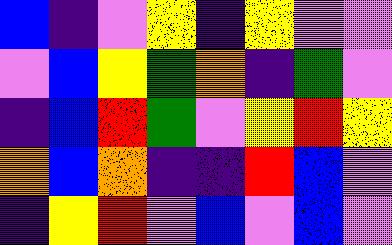[["blue", "indigo", "violet", "yellow", "indigo", "yellow", "violet", "violet"], ["violet", "blue", "yellow", "green", "orange", "indigo", "green", "violet"], ["indigo", "blue", "red", "green", "violet", "yellow", "red", "yellow"], ["orange", "blue", "orange", "indigo", "indigo", "red", "blue", "violet"], ["indigo", "yellow", "red", "violet", "blue", "violet", "blue", "violet"]]